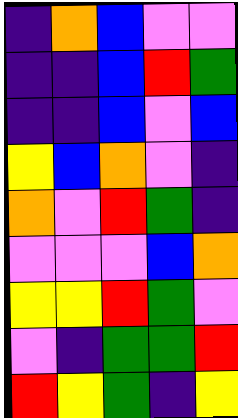[["indigo", "orange", "blue", "violet", "violet"], ["indigo", "indigo", "blue", "red", "green"], ["indigo", "indigo", "blue", "violet", "blue"], ["yellow", "blue", "orange", "violet", "indigo"], ["orange", "violet", "red", "green", "indigo"], ["violet", "violet", "violet", "blue", "orange"], ["yellow", "yellow", "red", "green", "violet"], ["violet", "indigo", "green", "green", "red"], ["red", "yellow", "green", "indigo", "yellow"]]